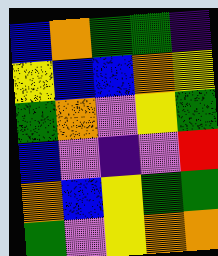[["blue", "orange", "green", "green", "indigo"], ["yellow", "blue", "blue", "orange", "yellow"], ["green", "orange", "violet", "yellow", "green"], ["blue", "violet", "indigo", "violet", "red"], ["orange", "blue", "yellow", "green", "green"], ["green", "violet", "yellow", "orange", "orange"]]